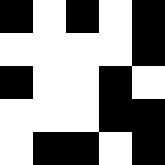[["black", "white", "black", "white", "black"], ["white", "white", "white", "white", "black"], ["black", "white", "white", "black", "white"], ["white", "white", "white", "black", "black"], ["white", "black", "black", "white", "black"]]